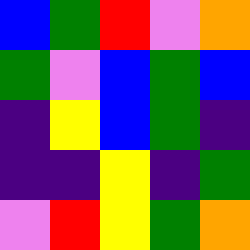[["blue", "green", "red", "violet", "orange"], ["green", "violet", "blue", "green", "blue"], ["indigo", "yellow", "blue", "green", "indigo"], ["indigo", "indigo", "yellow", "indigo", "green"], ["violet", "red", "yellow", "green", "orange"]]